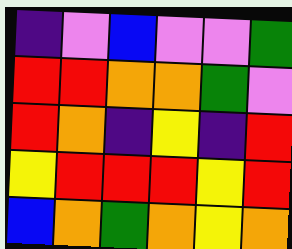[["indigo", "violet", "blue", "violet", "violet", "green"], ["red", "red", "orange", "orange", "green", "violet"], ["red", "orange", "indigo", "yellow", "indigo", "red"], ["yellow", "red", "red", "red", "yellow", "red"], ["blue", "orange", "green", "orange", "yellow", "orange"]]